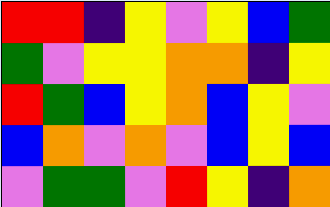[["red", "red", "indigo", "yellow", "violet", "yellow", "blue", "green"], ["green", "violet", "yellow", "yellow", "orange", "orange", "indigo", "yellow"], ["red", "green", "blue", "yellow", "orange", "blue", "yellow", "violet"], ["blue", "orange", "violet", "orange", "violet", "blue", "yellow", "blue"], ["violet", "green", "green", "violet", "red", "yellow", "indigo", "orange"]]